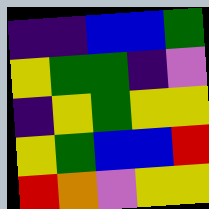[["indigo", "indigo", "blue", "blue", "green"], ["yellow", "green", "green", "indigo", "violet"], ["indigo", "yellow", "green", "yellow", "yellow"], ["yellow", "green", "blue", "blue", "red"], ["red", "orange", "violet", "yellow", "yellow"]]